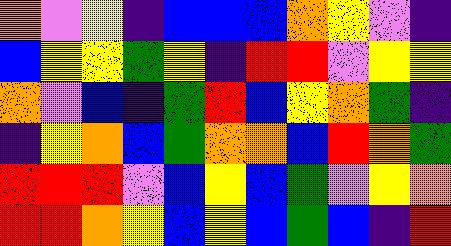[["orange", "violet", "yellow", "indigo", "blue", "blue", "blue", "orange", "yellow", "violet", "indigo"], ["blue", "yellow", "yellow", "green", "yellow", "indigo", "red", "red", "violet", "yellow", "yellow"], ["orange", "violet", "blue", "indigo", "green", "red", "blue", "yellow", "orange", "green", "indigo"], ["indigo", "yellow", "orange", "blue", "green", "orange", "orange", "blue", "red", "orange", "green"], ["red", "red", "red", "violet", "blue", "yellow", "blue", "green", "violet", "yellow", "orange"], ["red", "red", "orange", "yellow", "blue", "yellow", "blue", "green", "blue", "indigo", "red"]]